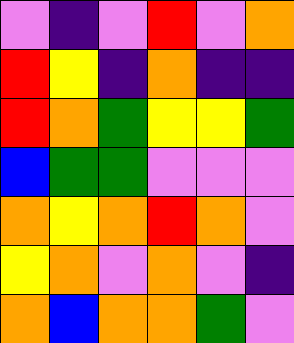[["violet", "indigo", "violet", "red", "violet", "orange"], ["red", "yellow", "indigo", "orange", "indigo", "indigo"], ["red", "orange", "green", "yellow", "yellow", "green"], ["blue", "green", "green", "violet", "violet", "violet"], ["orange", "yellow", "orange", "red", "orange", "violet"], ["yellow", "orange", "violet", "orange", "violet", "indigo"], ["orange", "blue", "orange", "orange", "green", "violet"]]